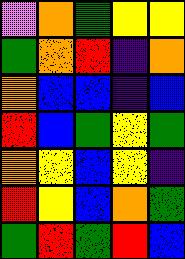[["violet", "orange", "green", "yellow", "yellow"], ["green", "orange", "red", "indigo", "orange"], ["orange", "blue", "blue", "indigo", "blue"], ["red", "blue", "green", "yellow", "green"], ["orange", "yellow", "blue", "yellow", "indigo"], ["red", "yellow", "blue", "orange", "green"], ["green", "red", "green", "red", "blue"]]